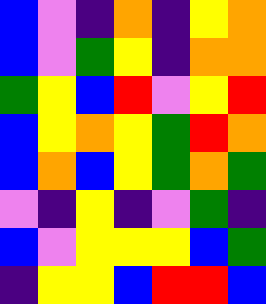[["blue", "violet", "indigo", "orange", "indigo", "yellow", "orange"], ["blue", "violet", "green", "yellow", "indigo", "orange", "orange"], ["green", "yellow", "blue", "red", "violet", "yellow", "red"], ["blue", "yellow", "orange", "yellow", "green", "red", "orange"], ["blue", "orange", "blue", "yellow", "green", "orange", "green"], ["violet", "indigo", "yellow", "indigo", "violet", "green", "indigo"], ["blue", "violet", "yellow", "yellow", "yellow", "blue", "green"], ["indigo", "yellow", "yellow", "blue", "red", "red", "blue"]]